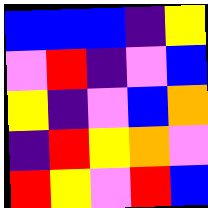[["blue", "blue", "blue", "indigo", "yellow"], ["violet", "red", "indigo", "violet", "blue"], ["yellow", "indigo", "violet", "blue", "orange"], ["indigo", "red", "yellow", "orange", "violet"], ["red", "yellow", "violet", "red", "blue"]]